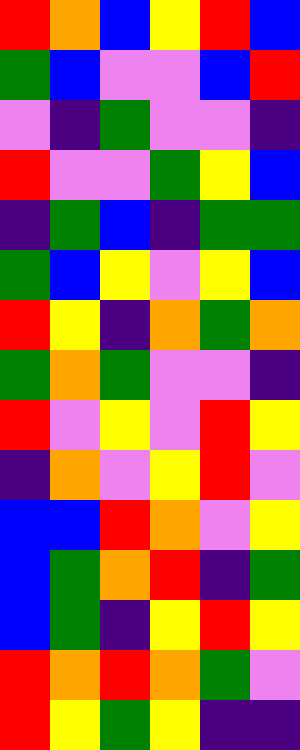[["red", "orange", "blue", "yellow", "red", "blue"], ["green", "blue", "violet", "violet", "blue", "red"], ["violet", "indigo", "green", "violet", "violet", "indigo"], ["red", "violet", "violet", "green", "yellow", "blue"], ["indigo", "green", "blue", "indigo", "green", "green"], ["green", "blue", "yellow", "violet", "yellow", "blue"], ["red", "yellow", "indigo", "orange", "green", "orange"], ["green", "orange", "green", "violet", "violet", "indigo"], ["red", "violet", "yellow", "violet", "red", "yellow"], ["indigo", "orange", "violet", "yellow", "red", "violet"], ["blue", "blue", "red", "orange", "violet", "yellow"], ["blue", "green", "orange", "red", "indigo", "green"], ["blue", "green", "indigo", "yellow", "red", "yellow"], ["red", "orange", "red", "orange", "green", "violet"], ["red", "yellow", "green", "yellow", "indigo", "indigo"]]